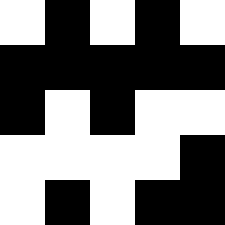[["white", "black", "white", "black", "white"], ["black", "black", "black", "black", "black"], ["black", "white", "black", "white", "white"], ["white", "white", "white", "white", "black"], ["white", "black", "white", "black", "black"]]